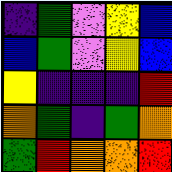[["indigo", "green", "violet", "yellow", "blue"], ["blue", "green", "violet", "yellow", "blue"], ["yellow", "indigo", "indigo", "indigo", "red"], ["orange", "green", "indigo", "green", "orange"], ["green", "red", "orange", "orange", "red"]]